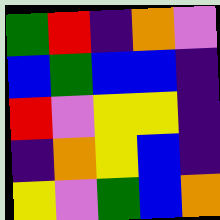[["green", "red", "indigo", "orange", "violet"], ["blue", "green", "blue", "blue", "indigo"], ["red", "violet", "yellow", "yellow", "indigo"], ["indigo", "orange", "yellow", "blue", "indigo"], ["yellow", "violet", "green", "blue", "orange"]]